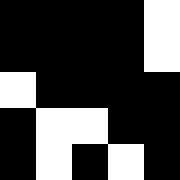[["black", "black", "black", "black", "white"], ["black", "black", "black", "black", "white"], ["white", "black", "black", "black", "black"], ["black", "white", "white", "black", "black"], ["black", "white", "black", "white", "black"]]